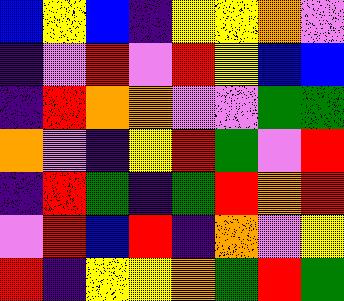[["blue", "yellow", "blue", "indigo", "yellow", "yellow", "orange", "violet"], ["indigo", "violet", "red", "violet", "red", "yellow", "blue", "blue"], ["indigo", "red", "orange", "orange", "violet", "violet", "green", "green"], ["orange", "violet", "indigo", "yellow", "red", "green", "violet", "red"], ["indigo", "red", "green", "indigo", "green", "red", "orange", "red"], ["violet", "red", "blue", "red", "indigo", "orange", "violet", "yellow"], ["red", "indigo", "yellow", "yellow", "orange", "green", "red", "green"]]